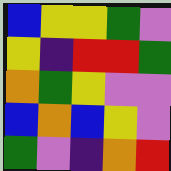[["blue", "yellow", "yellow", "green", "violet"], ["yellow", "indigo", "red", "red", "green"], ["orange", "green", "yellow", "violet", "violet"], ["blue", "orange", "blue", "yellow", "violet"], ["green", "violet", "indigo", "orange", "red"]]